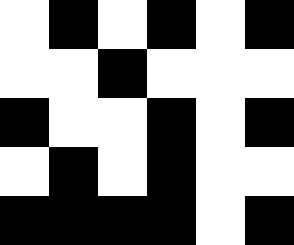[["white", "black", "white", "black", "white", "black"], ["white", "white", "black", "white", "white", "white"], ["black", "white", "white", "black", "white", "black"], ["white", "black", "white", "black", "white", "white"], ["black", "black", "black", "black", "white", "black"]]